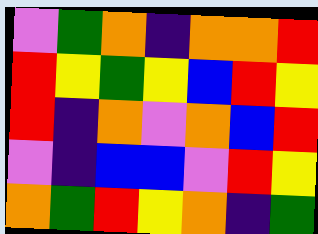[["violet", "green", "orange", "indigo", "orange", "orange", "red"], ["red", "yellow", "green", "yellow", "blue", "red", "yellow"], ["red", "indigo", "orange", "violet", "orange", "blue", "red"], ["violet", "indigo", "blue", "blue", "violet", "red", "yellow"], ["orange", "green", "red", "yellow", "orange", "indigo", "green"]]